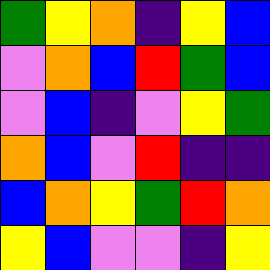[["green", "yellow", "orange", "indigo", "yellow", "blue"], ["violet", "orange", "blue", "red", "green", "blue"], ["violet", "blue", "indigo", "violet", "yellow", "green"], ["orange", "blue", "violet", "red", "indigo", "indigo"], ["blue", "orange", "yellow", "green", "red", "orange"], ["yellow", "blue", "violet", "violet", "indigo", "yellow"]]